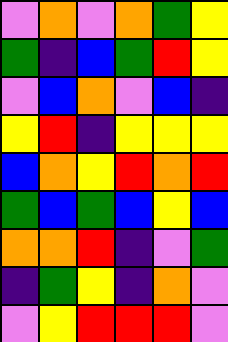[["violet", "orange", "violet", "orange", "green", "yellow"], ["green", "indigo", "blue", "green", "red", "yellow"], ["violet", "blue", "orange", "violet", "blue", "indigo"], ["yellow", "red", "indigo", "yellow", "yellow", "yellow"], ["blue", "orange", "yellow", "red", "orange", "red"], ["green", "blue", "green", "blue", "yellow", "blue"], ["orange", "orange", "red", "indigo", "violet", "green"], ["indigo", "green", "yellow", "indigo", "orange", "violet"], ["violet", "yellow", "red", "red", "red", "violet"]]